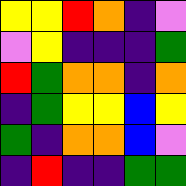[["yellow", "yellow", "red", "orange", "indigo", "violet"], ["violet", "yellow", "indigo", "indigo", "indigo", "green"], ["red", "green", "orange", "orange", "indigo", "orange"], ["indigo", "green", "yellow", "yellow", "blue", "yellow"], ["green", "indigo", "orange", "orange", "blue", "violet"], ["indigo", "red", "indigo", "indigo", "green", "green"]]